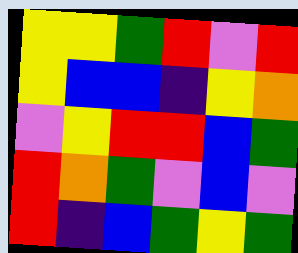[["yellow", "yellow", "green", "red", "violet", "red"], ["yellow", "blue", "blue", "indigo", "yellow", "orange"], ["violet", "yellow", "red", "red", "blue", "green"], ["red", "orange", "green", "violet", "blue", "violet"], ["red", "indigo", "blue", "green", "yellow", "green"]]